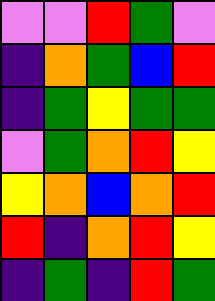[["violet", "violet", "red", "green", "violet"], ["indigo", "orange", "green", "blue", "red"], ["indigo", "green", "yellow", "green", "green"], ["violet", "green", "orange", "red", "yellow"], ["yellow", "orange", "blue", "orange", "red"], ["red", "indigo", "orange", "red", "yellow"], ["indigo", "green", "indigo", "red", "green"]]